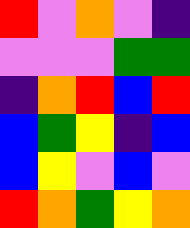[["red", "violet", "orange", "violet", "indigo"], ["violet", "violet", "violet", "green", "green"], ["indigo", "orange", "red", "blue", "red"], ["blue", "green", "yellow", "indigo", "blue"], ["blue", "yellow", "violet", "blue", "violet"], ["red", "orange", "green", "yellow", "orange"]]